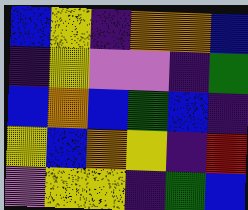[["blue", "yellow", "indigo", "orange", "orange", "blue"], ["indigo", "yellow", "violet", "violet", "indigo", "green"], ["blue", "orange", "blue", "green", "blue", "indigo"], ["yellow", "blue", "orange", "yellow", "indigo", "red"], ["violet", "yellow", "yellow", "indigo", "green", "blue"]]